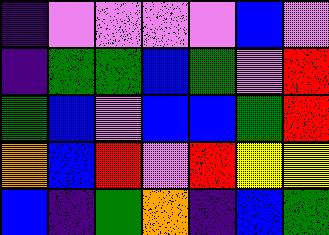[["indigo", "violet", "violet", "violet", "violet", "blue", "violet"], ["indigo", "green", "green", "blue", "green", "violet", "red"], ["green", "blue", "violet", "blue", "blue", "green", "red"], ["orange", "blue", "red", "violet", "red", "yellow", "yellow"], ["blue", "indigo", "green", "orange", "indigo", "blue", "green"]]